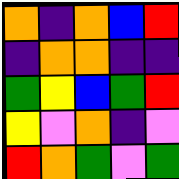[["orange", "indigo", "orange", "blue", "red"], ["indigo", "orange", "orange", "indigo", "indigo"], ["green", "yellow", "blue", "green", "red"], ["yellow", "violet", "orange", "indigo", "violet"], ["red", "orange", "green", "violet", "green"]]